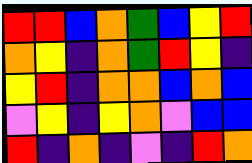[["red", "red", "blue", "orange", "green", "blue", "yellow", "red"], ["orange", "yellow", "indigo", "orange", "green", "red", "yellow", "indigo"], ["yellow", "red", "indigo", "orange", "orange", "blue", "orange", "blue"], ["violet", "yellow", "indigo", "yellow", "orange", "violet", "blue", "blue"], ["red", "indigo", "orange", "indigo", "violet", "indigo", "red", "orange"]]